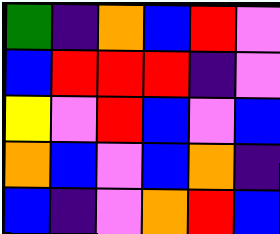[["green", "indigo", "orange", "blue", "red", "violet"], ["blue", "red", "red", "red", "indigo", "violet"], ["yellow", "violet", "red", "blue", "violet", "blue"], ["orange", "blue", "violet", "blue", "orange", "indigo"], ["blue", "indigo", "violet", "orange", "red", "blue"]]